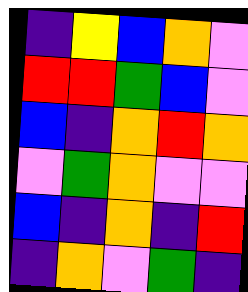[["indigo", "yellow", "blue", "orange", "violet"], ["red", "red", "green", "blue", "violet"], ["blue", "indigo", "orange", "red", "orange"], ["violet", "green", "orange", "violet", "violet"], ["blue", "indigo", "orange", "indigo", "red"], ["indigo", "orange", "violet", "green", "indigo"]]